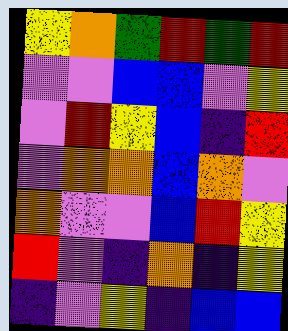[["yellow", "orange", "green", "red", "green", "red"], ["violet", "violet", "blue", "blue", "violet", "yellow"], ["violet", "red", "yellow", "blue", "indigo", "red"], ["violet", "orange", "orange", "blue", "orange", "violet"], ["orange", "violet", "violet", "blue", "red", "yellow"], ["red", "violet", "indigo", "orange", "indigo", "yellow"], ["indigo", "violet", "yellow", "indigo", "blue", "blue"]]